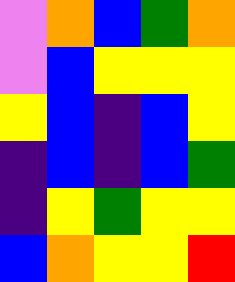[["violet", "orange", "blue", "green", "orange"], ["violet", "blue", "yellow", "yellow", "yellow"], ["yellow", "blue", "indigo", "blue", "yellow"], ["indigo", "blue", "indigo", "blue", "green"], ["indigo", "yellow", "green", "yellow", "yellow"], ["blue", "orange", "yellow", "yellow", "red"]]